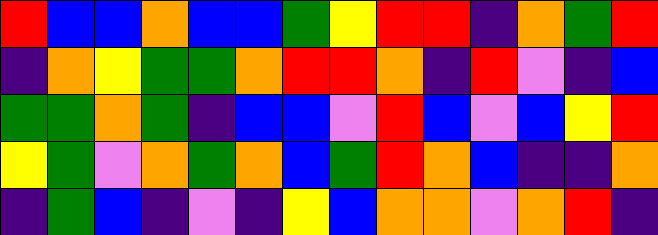[["red", "blue", "blue", "orange", "blue", "blue", "green", "yellow", "red", "red", "indigo", "orange", "green", "red"], ["indigo", "orange", "yellow", "green", "green", "orange", "red", "red", "orange", "indigo", "red", "violet", "indigo", "blue"], ["green", "green", "orange", "green", "indigo", "blue", "blue", "violet", "red", "blue", "violet", "blue", "yellow", "red"], ["yellow", "green", "violet", "orange", "green", "orange", "blue", "green", "red", "orange", "blue", "indigo", "indigo", "orange"], ["indigo", "green", "blue", "indigo", "violet", "indigo", "yellow", "blue", "orange", "orange", "violet", "orange", "red", "indigo"]]